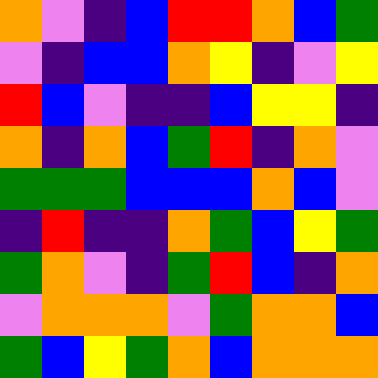[["orange", "violet", "indigo", "blue", "red", "red", "orange", "blue", "green"], ["violet", "indigo", "blue", "blue", "orange", "yellow", "indigo", "violet", "yellow"], ["red", "blue", "violet", "indigo", "indigo", "blue", "yellow", "yellow", "indigo"], ["orange", "indigo", "orange", "blue", "green", "red", "indigo", "orange", "violet"], ["green", "green", "green", "blue", "blue", "blue", "orange", "blue", "violet"], ["indigo", "red", "indigo", "indigo", "orange", "green", "blue", "yellow", "green"], ["green", "orange", "violet", "indigo", "green", "red", "blue", "indigo", "orange"], ["violet", "orange", "orange", "orange", "violet", "green", "orange", "orange", "blue"], ["green", "blue", "yellow", "green", "orange", "blue", "orange", "orange", "orange"]]